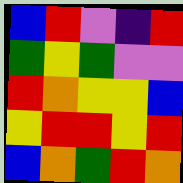[["blue", "red", "violet", "indigo", "red"], ["green", "yellow", "green", "violet", "violet"], ["red", "orange", "yellow", "yellow", "blue"], ["yellow", "red", "red", "yellow", "red"], ["blue", "orange", "green", "red", "orange"]]